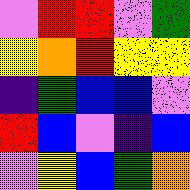[["violet", "red", "red", "violet", "green"], ["yellow", "orange", "red", "yellow", "yellow"], ["indigo", "green", "blue", "blue", "violet"], ["red", "blue", "violet", "indigo", "blue"], ["violet", "yellow", "blue", "green", "orange"]]